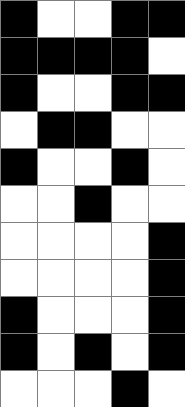[["black", "white", "white", "black", "black"], ["black", "black", "black", "black", "white"], ["black", "white", "white", "black", "black"], ["white", "black", "black", "white", "white"], ["black", "white", "white", "black", "white"], ["white", "white", "black", "white", "white"], ["white", "white", "white", "white", "black"], ["white", "white", "white", "white", "black"], ["black", "white", "white", "white", "black"], ["black", "white", "black", "white", "black"], ["white", "white", "white", "black", "white"]]